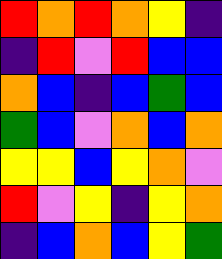[["red", "orange", "red", "orange", "yellow", "indigo"], ["indigo", "red", "violet", "red", "blue", "blue"], ["orange", "blue", "indigo", "blue", "green", "blue"], ["green", "blue", "violet", "orange", "blue", "orange"], ["yellow", "yellow", "blue", "yellow", "orange", "violet"], ["red", "violet", "yellow", "indigo", "yellow", "orange"], ["indigo", "blue", "orange", "blue", "yellow", "green"]]